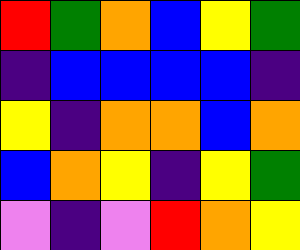[["red", "green", "orange", "blue", "yellow", "green"], ["indigo", "blue", "blue", "blue", "blue", "indigo"], ["yellow", "indigo", "orange", "orange", "blue", "orange"], ["blue", "orange", "yellow", "indigo", "yellow", "green"], ["violet", "indigo", "violet", "red", "orange", "yellow"]]